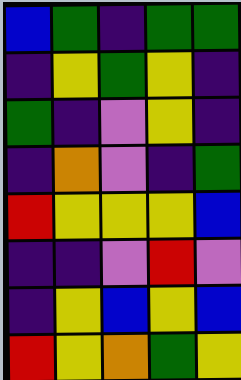[["blue", "green", "indigo", "green", "green"], ["indigo", "yellow", "green", "yellow", "indigo"], ["green", "indigo", "violet", "yellow", "indigo"], ["indigo", "orange", "violet", "indigo", "green"], ["red", "yellow", "yellow", "yellow", "blue"], ["indigo", "indigo", "violet", "red", "violet"], ["indigo", "yellow", "blue", "yellow", "blue"], ["red", "yellow", "orange", "green", "yellow"]]